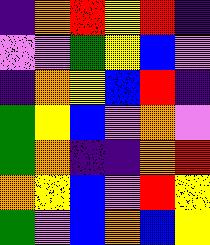[["indigo", "orange", "red", "yellow", "red", "indigo"], ["violet", "violet", "green", "yellow", "blue", "violet"], ["indigo", "orange", "yellow", "blue", "red", "indigo"], ["green", "yellow", "blue", "violet", "orange", "violet"], ["green", "orange", "indigo", "indigo", "orange", "red"], ["orange", "yellow", "blue", "violet", "red", "yellow"], ["green", "violet", "blue", "orange", "blue", "yellow"]]